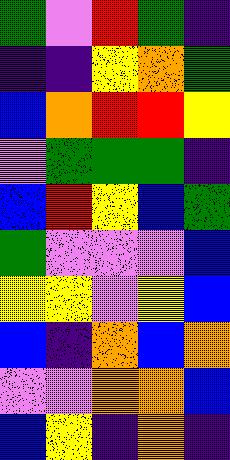[["green", "violet", "red", "green", "indigo"], ["indigo", "indigo", "yellow", "orange", "green"], ["blue", "orange", "red", "red", "yellow"], ["violet", "green", "green", "green", "indigo"], ["blue", "red", "yellow", "blue", "green"], ["green", "violet", "violet", "violet", "blue"], ["yellow", "yellow", "violet", "yellow", "blue"], ["blue", "indigo", "orange", "blue", "orange"], ["violet", "violet", "orange", "orange", "blue"], ["blue", "yellow", "indigo", "orange", "indigo"]]